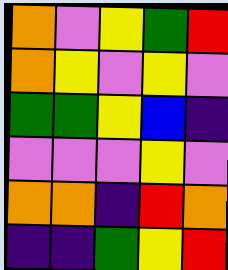[["orange", "violet", "yellow", "green", "red"], ["orange", "yellow", "violet", "yellow", "violet"], ["green", "green", "yellow", "blue", "indigo"], ["violet", "violet", "violet", "yellow", "violet"], ["orange", "orange", "indigo", "red", "orange"], ["indigo", "indigo", "green", "yellow", "red"]]